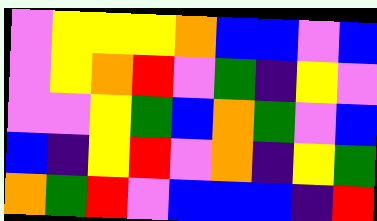[["violet", "yellow", "yellow", "yellow", "orange", "blue", "blue", "violet", "blue"], ["violet", "yellow", "orange", "red", "violet", "green", "indigo", "yellow", "violet"], ["violet", "violet", "yellow", "green", "blue", "orange", "green", "violet", "blue"], ["blue", "indigo", "yellow", "red", "violet", "orange", "indigo", "yellow", "green"], ["orange", "green", "red", "violet", "blue", "blue", "blue", "indigo", "red"]]